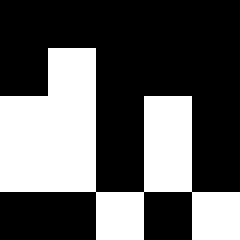[["black", "black", "black", "black", "black"], ["black", "white", "black", "black", "black"], ["white", "white", "black", "white", "black"], ["white", "white", "black", "white", "black"], ["black", "black", "white", "black", "white"]]